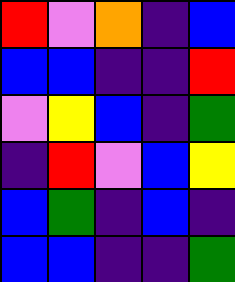[["red", "violet", "orange", "indigo", "blue"], ["blue", "blue", "indigo", "indigo", "red"], ["violet", "yellow", "blue", "indigo", "green"], ["indigo", "red", "violet", "blue", "yellow"], ["blue", "green", "indigo", "blue", "indigo"], ["blue", "blue", "indigo", "indigo", "green"]]